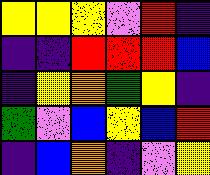[["yellow", "yellow", "yellow", "violet", "red", "indigo"], ["indigo", "indigo", "red", "red", "red", "blue"], ["indigo", "yellow", "orange", "green", "yellow", "indigo"], ["green", "violet", "blue", "yellow", "blue", "red"], ["indigo", "blue", "orange", "indigo", "violet", "yellow"]]